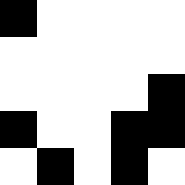[["black", "white", "white", "white", "white"], ["white", "white", "white", "white", "white"], ["white", "white", "white", "white", "black"], ["black", "white", "white", "black", "black"], ["white", "black", "white", "black", "white"]]